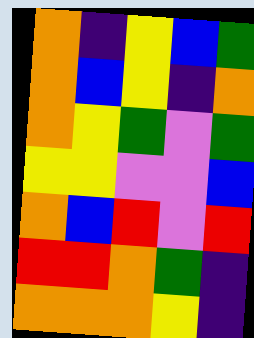[["orange", "indigo", "yellow", "blue", "green"], ["orange", "blue", "yellow", "indigo", "orange"], ["orange", "yellow", "green", "violet", "green"], ["yellow", "yellow", "violet", "violet", "blue"], ["orange", "blue", "red", "violet", "red"], ["red", "red", "orange", "green", "indigo"], ["orange", "orange", "orange", "yellow", "indigo"]]